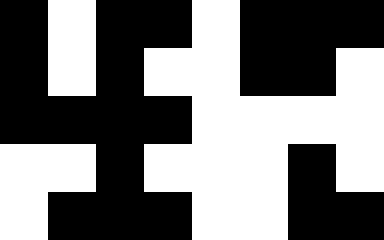[["black", "white", "black", "black", "white", "black", "black", "black"], ["black", "white", "black", "white", "white", "black", "black", "white"], ["black", "black", "black", "black", "white", "white", "white", "white"], ["white", "white", "black", "white", "white", "white", "black", "white"], ["white", "black", "black", "black", "white", "white", "black", "black"]]